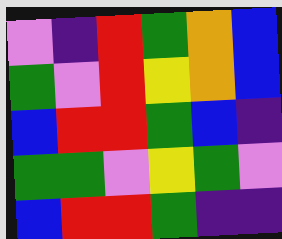[["violet", "indigo", "red", "green", "orange", "blue"], ["green", "violet", "red", "yellow", "orange", "blue"], ["blue", "red", "red", "green", "blue", "indigo"], ["green", "green", "violet", "yellow", "green", "violet"], ["blue", "red", "red", "green", "indigo", "indigo"]]